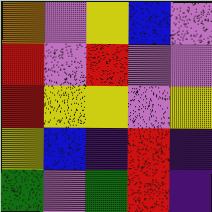[["orange", "violet", "yellow", "blue", "violet"], ["red", "violet", "red", "violet", "violet"], ["red", "yellow", "yellow", "violet", "yellow"], ["yellow", "blue", "indigo", "red", "indigo"], ["green", "violet", "green", "red", "indigo"]]